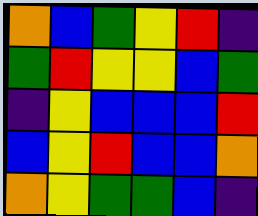[["orange", "blue", "green", "yellow", "red", "indigo"], ["green", "red", "yellow", "yellow", "blue", "green"], ["indigo", "yellow", "blue", "blue", "blue", "red"], ["blue", "yellow", "red", "blue", "blue", "orange"], ["orange", "yellow", "green", "green", "blue", "indigo"]]